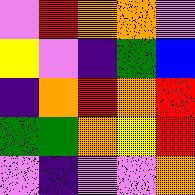[["violet", "red", "orange", "orange", "violet"], ["yellow", "violet", "indigo", "green", "blue"], ["indigo", "orange", "red", "orange", "red"], ["green", "green", "orange", "yellow", "red"], ["violet", "indigo", "violet", "violet", "orange"]]